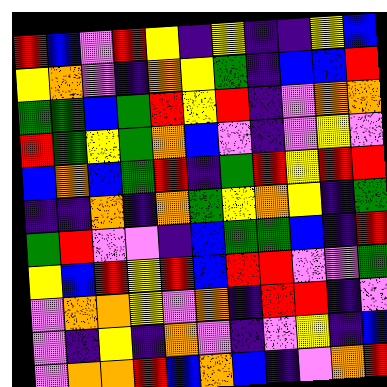[["red", "blue", "violet", "red", "yellow", "indigo", "yellow", "indigo", "indigo", "yellow", "blue"], ["yellow", "orange", "violet", "indigo", "orange", "yellow", "green", "indigo", "blue", "blue", "red"], ["green", "green", "blue", "green", "red", "yellow", "red", "indigo", "violet", "orange", "orange"], ["red", "green", "yellow", "green", "orange", "blue", "violet", "indigo", "violet", "yellow", "violet"], ["blue", "orange", "blue", "green", "red", "indigo", "green", "red", "yellow", "red", "red"], ["indigo", "indigo", "orange", "indigo", "orange", "green", "yellow", "orange", "yellow", "indigo", "green"], ["green", "red", "violet", "violet", "indigo", "blue", "green", "green", "blue", "indigo", "red"], ["yellow", "blue", "red", "yellow", "red", "blue", "red", "red", "violet", "violet", "green"], ["violet", "orange", "orange", "yellow", "violet", "orange", "indigo", "red", "red", "indigo", "violet"], ["violet", "indigo", "yellow", "indigo", "orange", "violet", "indigo", "violet", "yellow", "indigo", "blue"], ["violet", "orange", "orange", "red", "blue", "orange", "blue", "indigo", "violet", "orange", "red"]]